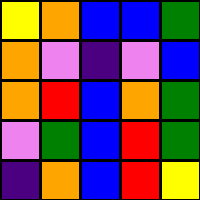[["yellow", "orange", "blue", "blue", "green"], ["orange", "violet", "indigo", "violet", "blue"], ["orange", "red", "blue", "orange", "green"], ["violet", "green", "blue", "red", "green"], ["indigo", "orange", "blue", "red", "yellow"]]